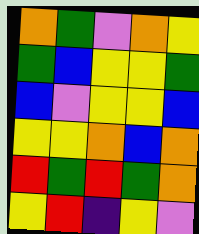[["orange", "green", "violet", "orange", "yellow"], ["green", "blue", "yellow", "yellow", "green"], ["blue", "violet", "yellow", "yellow", "blue"], ["yellow", "yellow", "orange", "blue", "orange"], ["red", "green", "red", "green", "orange"], ["yellow", "red", "indigo", "yellow", "violet"]]